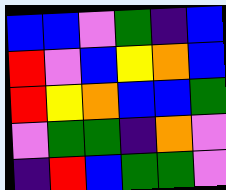[["blue", "blue", "violet", "green", "indigo", "blue"], ["red", "violet", "blue", "yellow", "orange", "blue"], ["red", "yellow", "orange", "blue", "blue", "green"], ["violet", "green", "green", "indigo", "orange", "violet"], ["indigo", "red", "blue", "green", "green", "violet"]]